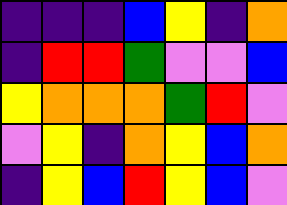[["indigo", "indigo", "indigo", "blue", "yellow", "indigo", "orange"], ["indigo", "red", "red", "green", "violet", "violet", "blue"], ["yellow", "orange", "orange", "orange", "green", "red", "violet"], ["violet", "yellow", "indigo", "orange", "yellow", "blue", "orange"], ["indigo", "yellow", "blue", "red", "yellow", "blue", "violet"]]